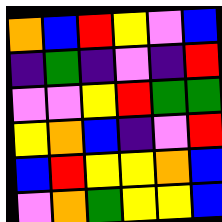[["orange", "blue", "red", "yellow", "violet", "blue"], ["indigo", "green", "indigo", "violet", "indigo", "red"], ["violet", "violet", "yellow", "red", "green", "green"], ["yellow", "orange", "blue", "indigo", "violet", "red"], ["blue", "red", "yellow", "yellow", "orange", "blue"], ["violet", "orange", "green", "yellow", "yellow", "blue"]]